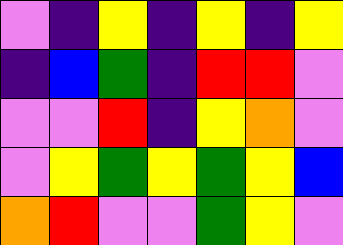[["violet", "indigo", "yellow", "indigo", "yellow", "indigo", "yellow"], ["indigo", "blue", "green", "indigo", "red", "red", "violet"], ["violet", "violet", "red", "indigo", "yellow", "orange", "violet"], ["violet", "yellow", "green", "yellow", "green", "yellow", "blue"], ["orange", "red", "violet", "violet", "green", "yellow", "violet"]]